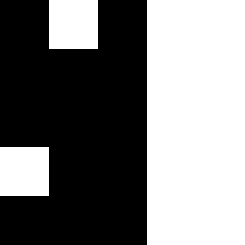[["black", "white", "black", "white", "white"], ["black", "black", "black", "white", "white"], ["black", "black", "black", "white", "white"], ["white", "black", "black", "white", "white"], ["black", "black", "black", "white", "white"]]